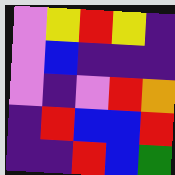[["violet", "yellow", "red", "yellow", "indigo"], ["violet", "blue", "indigo", "indigo", "indigo"], ["violet", "indigo", "violet", "red", "orange"], ["indigo", "red", "blue", "blue", "red"], ["indigo", "indigo", "red", "blue", "green"]]